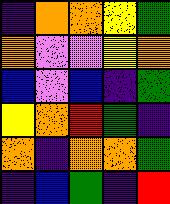[["indigo", "orange", "orange", "yellow", "green"], ["orange", "violet", "violet", "yellow", "orange"], ["blue", "violet", "blue", "indigo", "green"], ["yellow", "orange", "red", "green", "indigo"], ["orange", "indigo", "orange", "orange", "green"], ["indigo", "blue", "green", "indigo", "red"]]